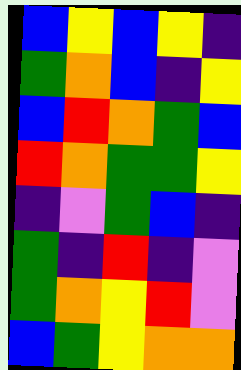[["blue", "yellow", "blue", "yellow", "indigo"], ["green", "orange", "blue", "indigo", "yellow"], ["blue", "red", "orange", "green", "blue"], ["red", "orange", "green", "green", "yellow"], ["indigo", "violet", "green", "blue", "indigo"], ["green", "indigo", "red", "indigo", "violet"], ["green", "orange", "yellow", "red", "violet"], ["blue", "green", "yellow", "orange", "orange"]]